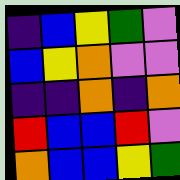[["indigo", "blue", "yellow", "green", "violet"], ["blue", "yellow", "orange", "violet", "violet"], ["indigo", "indigo", "orange", "indigo", "orange"], ["red", "blue", "blue", "red", "violet"], ["orange", "blue", "blue", "yellow", "green"]]